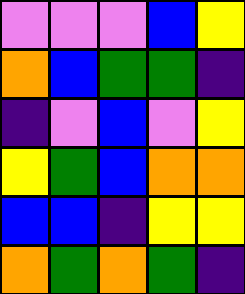[["violet", "violet", "violet", "blue", "yellow"], ["orange", "blue", "green", "green", "indigo"], ["indigo", "violet", "blue", "violet", "yellow"], ["yellow", "green", "blue", "orange", "orange"], ["blue", "blue", "indigo", "yellow", "yellow"], ["orange", "green", "orange", "green", "indigo"]]